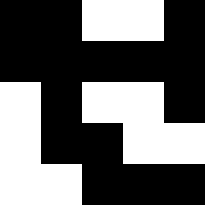[["black", "black", "white", "white", "black"], ["black", "black", "black", "black", "black"], ["white", "black", "white", "white", "black"], ["white", "black", "black", "white", "white"], ["white", "white", "black", "black", "black"]]